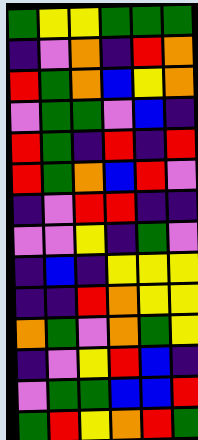[["green", "yellow", "yellow", "green", "green", "green"], ["indigo", "violet", "orange", "indigo", "red", "orange"], ["red", "green", "orange", "blue", "yellow", "orange"], ["violet", "green", "green", "violet", "blue", "indigo"], ["red", "green", "indigo", "red", "indigo", "red"], ["red", "green", "orange", "blue", "red", "violet"], ["indigo", "violet", "red", "red", "indigo", "indigo"], ["violet", "violet", "yellow", "indigo", "green", "violet"], ["indigo", "blue", "indigo", "yellow", "yellow", "yellow"], ["indigo", "indigo", "red", "orange", "yellow", "yellow"], ["orange", "green", "violet", "orange", "green", "yellow"], ["indigo", "violet", "yellow", "red", "blue", "indigo"], ["violet", "green", "green", "blue", "blue", "red"], ["green", "red", "yellow", "orange", "red", "green"]]